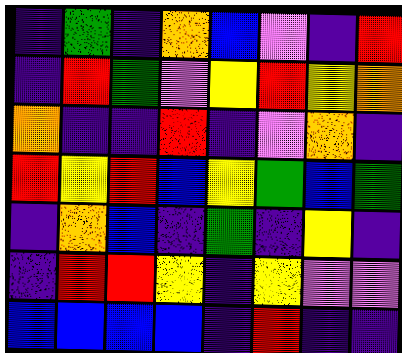[["indigo", "green", "indigo", "orange", "blue", "violet", "indigo", "red"], ["indigo", "red", "green", "violet", "yellow", "red", "yellow", "orange"], ["orange", "indigo", "indigo", "red", "indigo", "violet", "orange", "indigo"], ["red", "yellow", "red", "blue", "yellow", "green", "blue", "green"], ["indigo", "orange", "blue", "indigo", "green", "indigo", "yellow", "indigo"], ["indigo", "red", "red", "yellow", "indigo", "yellow", "violet", "violet"], ["blue", "blue", "blue", "blue", "indigo", "red", "indigo", "indigo"]]